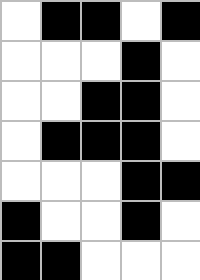[["white", "black", "black", "white", "black"], ["white", "white", "white", "black", "white"], ["white", "white", "black", "black", "white"], ["white", "black", "black", "black", "white"], ["white", "white", "white", "black", "black"], ["black", "white", "white", "black", "white"], ["black", "black", "white", "white", "white"]]